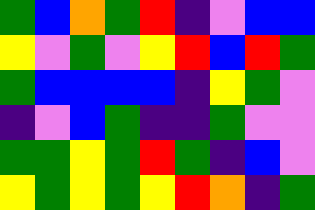[["green", "blue", "orange", "green", "red", "indigo", "violet", "blue", "blue"], ["yellow", "violet", "green", "violet", "yellow", "red", "blue", "red", "green"], ["green", "blue", "blue", "blue", "blue", "indigo", "yellow", "green", "violet"], ["indigo", "violet", "blue", "green", "indigo", "indigo", "green", "violet", "violet"], ["green", "green", "yellow", "green", "red", "green", "indigo", "blue", "violet"], ["yellow", "green", "yellow", "green", "yellow", "red", "orange", "indigo", "green"]]